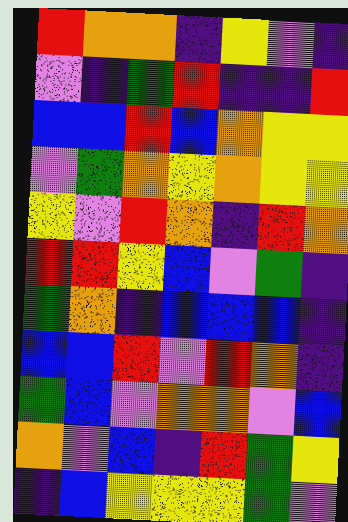[["red", "orange", "orange", "indigo", "yellow", "violet", "indigo"], ["violet", "indigo", "green", "red", "indigo", "indigo", "red"], ["blue", "blue", "red", "blue", "orange", "yellow", "yellow"], ["violet", "green", "orange", "yellow", "orange", "yellow", "yellow"], ["yellow", "violet", "red", "orange", "indigo", "red", "orange"], ["red", "red", "yellow", "blue", "violet", "green", "indigo"], ["green", "orange", "indigo", "blue", "blue", "blue", "indigo"], ["blue", "blue", "red", "violet", "red", "orange", "indigo"], ["green", "blue", "violet", "orange", "orange", "violet", "blue"], ["orange", "violet", "blue", "indigo", "red", "green", "yellow"], ["indigo", "blue", "yellow", "yellow", "yellow", "green", "violet"]]